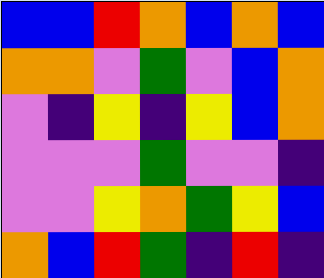[["blue", "blue", "red", "orange", "blue", "orange", "blue"], ["orange", "orange", "violet", "green", "violet", "blue", "orange"], ["violet", "indigo", "yellow", "indigo", "yellow", "blue", "orange"], ["violet", "violet", "violet", "green", "violet", "violet", "indigo"], ["violet", "violet", "yellow", "orange", "green", "yellow", "blue"], ["orange", "blue", "red", "green", "indigo", "red", "indigo"]]